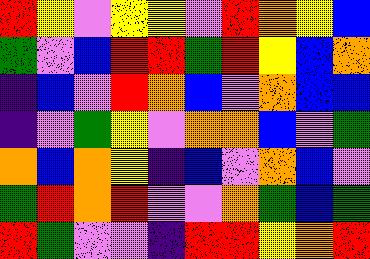[["red", "yellow", "violet", "yellow", "yellow", "violet", "red", "orange", "yellow", "blue"], ["green", "violet", "blue", "red", "red", "green", "red", "yellow", "blue", "orange"], ["indigo", "blue", "violet", "red", "orange", "blue", "violet", "orange", "blue", "blue"], ["indigo", "violet", "green", "yellow", "violet", "orange", "orange", "blue", "violet", "green"], ["orange", "blue", "orange", "yellow", "indigo", "blue", "violet", "orange", "blue", "violet"], ["green", "red", "orange", "red", "violet", "violet", "orange", "green", "blue", "green"], ["red", "green", "violet", "violet", "indigo", "red", "red", "yellow", "orange", "red"]]